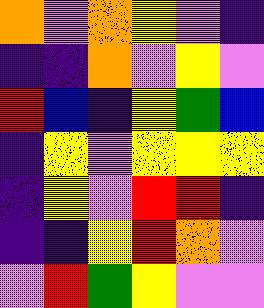[["orange", "violet", "orange", "yellow", "violet", "indigo"], ["indigo", "indigo", "orange", "violet", "yellow", "violet"], ["red", "blue", "indigo", "yellow", "green", "blue"], ["indigo", "yellow", "violet", "yellow", "yellow", "yellow"], ["indigo", "yellow", "violet", "red", "red", "indigo"], ["indigo", "indigo", "yellow", "red", "orange", "violet"], ["violet", "red", "green", "yellow", "violet", "violet"]]